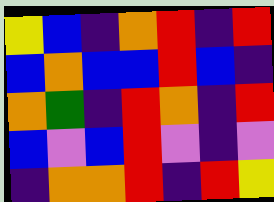[["yellow", "blue", "indigo", "orange", "red", "indigo", "red"], ["blue", "orange", "blue", "blue", "red", "blue", "indigo"], ["orange", "green", "indigo", "red", "orange", "indigo", "red"], ["blue", "violet", "blue", "red", "violet", "indigo", "violet"], ["indigo", "orange", "orange", "red", "indigo", "red", "yellow"]]